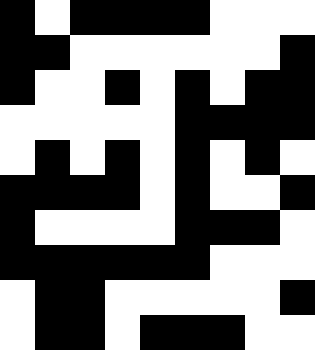[["black", "white", "black", "black", "black", "black", "white", "white", "white"], ["black", "black", "white", "white", "white", "white", "white", "white", "black"], ["black", "white", "white", "black", "white", "black", "white", "black", "black"], ["white", "white", "white", "white", "white", "black", "black", "black", "black"], ["white", "black", "white", "black", "white", "black", "white", "black", "white"], ["black", "black", "black", "black", "white", "black", "white", "white", "black"], ["black", "white", "white", "white", "white", "black", "black", "black", "white"], ["black", "black", "black", "black", "black", "black", "white", "white", "white"], ["white", "black", "black", "white", "white", "white", "white", "white", "black"], ["white", "black", "black", "white", "black", "black", "black", "white", "white"]]